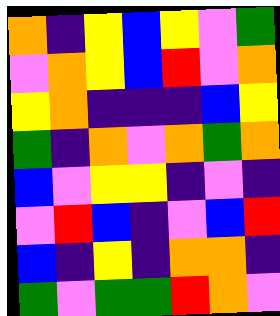[["orange", "indigo", "yellow", "blue", "yellow", "violet", "green"], ["violet", "orange", "yellow", "blue", "red", "violet", "orange"], ["yellow", "orange", "indigo", "indigo", "indigo", "blue", "yellow"], ["green", "indigo", "orange", "violet", "orange", "green", "orange"], ["blue", "violet", "yellow", "yellow", "indigo", "violet", "indigo"], ["violet", "red", "blue", "indigo", "violet", "blue", "red"], ["blue", "indigo", "yellow", "indigo", "orange", "orange", "indigo"], ["green", "violet", "green", "green", "red", "orange", "violet"]]